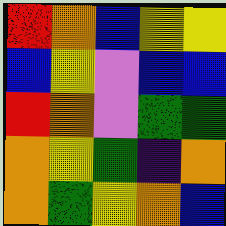[["red", "orange", "blue", "yellow", "yellow"], ["blue", "yellow", "violet", "blue", "blue"], ["red", "orange", "violet", "green", "green"], ["orange", "yellow", "green", "indigo", "orange"], ["orange", "green", "yellow", "orange", "blue"]]